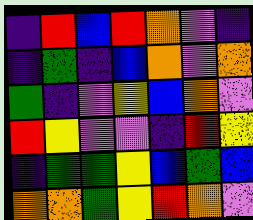[["indigo", "red", "blue", "red", "orange", "violet", "indigo"], ["indigo", "green", "indigo", "blue", "orange", "violet", "orange"], ["green", "indigo", "violet", "yellow", "blue", "orange", "violet"], ["red", "yellow", "violet", "violet", "indigo", "red", "yellow"], ["indigo", "green", "green", "yellow", "blue", "green", "blue"], ["orange", "orange", "green", "yellow", "red", "orange", "violet"]]